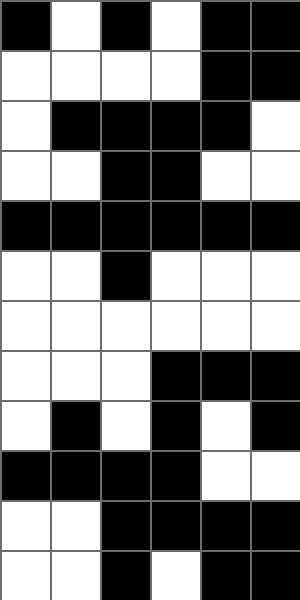[["black", "white", "black", "white", "black", "black"], ["white", "white", "white", "white", "black", "black"], ["white", "black", "black", "black", "black", "white"], ["white", "white", "black", "black", "white", "white"], ["black", "black", "black", "black", "black", "black"], ["white", "white", "black", "white", "white", "white"], ["white", "white", "white", "white", "white", "white"], ["white", "white", "white", "black", "black", "black"], ["white", "black", "white", "black", "white", "black"], ["black", "black", "black", "black", "white", "white"], ["white", "white", "black", "black", "black", "black"], ["white", "white", "black", "white", "black", "black"]]